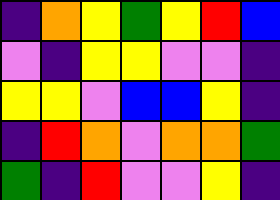[["indigo", "orange", "yellow", "green", "yellow", "red", "blue"], ["violet", "indigo", "yellow", "yellow", "violet", "violet", "indigo"], ["yellow", "yellow", "violet", "blue", "blue", "yellow", "indigo"], ["indigo", "red", "orange", "violet", "orange", "orange", "green"], ["green", "indigo", "red", "violet", "violet", "yellow", "indigo"]]